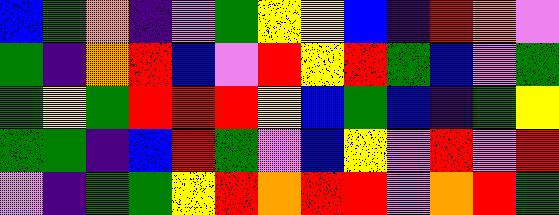[["blue", "green", "orange", "indigo", "violet", "green", "yellow", "yellow", "blue", "indigo", "red", "orange", "violet"], ["green", "indigo", "orange", "red", "blue", "violet", "red", "yellow", "red", "green", "blue", "violet", "green"], ["green", "yellow", "green", "red", "red", "red", "yellow", "blue", "green", "blue", "indigo", "green", "yellow"], ["green", "green", "indigo", "blue", "red", "green", "violet", "blue", "yellow", "violet", "red", "violet", "red"], ["violet", "indigo", "green", "green", "yellow", "red", "orange", "red", "red", "violet", "orange", "red", "green"]]